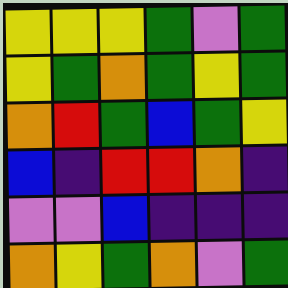[["yellow", "yellow", "yellow", "green", "violet", "green"], ["yellow", "green", "orange", "green", "yellow", "green"], ["orange", "red", "green", "blue", "green", "yellow"], ["blue", "indigo", "red", "red", "orange", "indigo"], ["violet", "violet", "blue", "indigo", "indigo", "indigo"], ["orange", "yellow", "green", "orange", "violet", "green"]]